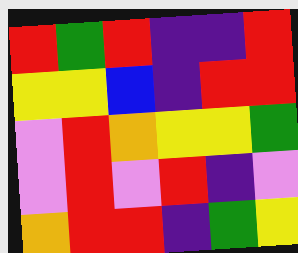[["red", "green", "red", "indigo", "indigo", "red"], ["yellow", "yellow", "blue", "indigo", "red", "red"], ["violet", "red", "orange", "yellow", "yellow", "green"], ["violet", "red", "violet", "red", "indigo", "violet"], ["orange", "red", "red", "indigo", "green", "yellow"]]